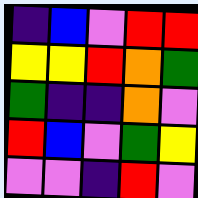[["indigo", "blue", "violet", "red", "red"], ["yellow", "yellow", "red", "orange", "green"], ["green", "indigo", "indigo", "orange", "violet"], ["red", "blue", "violet", "green", "yellow"], ["violet", "violet", "indigo", "red", "violet"]]